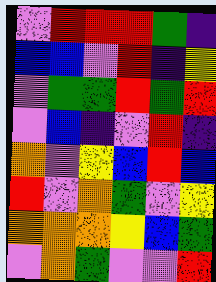[["violet", "red", "red", "red", "green", "indigo"], ["blue", "blue", "violet", "red", "indigo", "yellow"], ["violet", "green", "green", "red", "green", "red"], ["violet", "blue", "indigo", "violet", "red", "indigo"], ["orange", "violet", "yellow", "blue", "red", "blue"], ["red", "violet", "orange", "green", "violet", "yellow"], ["orange", "orange", "orange", "yellow", "blue", "green"], ["violet", "orange", "green", "violet", "violet", "red"]]